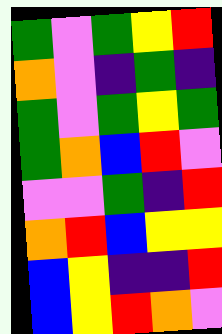[["green", "violet", "green", "yellow", "red"], ["orange", "violet", "indigo", "green", "indigo"], ["green", "violet", "green", "yellow", "green"], ["green", "orange", "blue", "red", "violet"], ["violet", "violet", "green", "indigo", "red"], ["orange", "red", "blue", "yellow", "yellow"], ["blue", "yellow", "indigo", "indigo", "red"], ["blue", "yellow", "red", "orange", "violet"]]